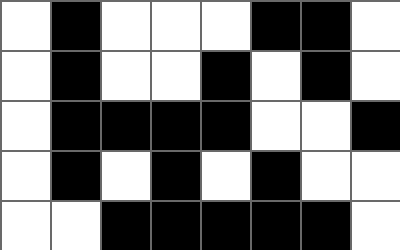[["white", "black", "white", "white", "white", "black", "black", "white"], ["white", "black", "white", "white", "black", "white", "black", "white"], ["white", "black", "black", "black", "black", "white", "white", "black"], ["white", "black", "white", "black", "white", "black", "white", "white"], ["white", "white", "black", "black", "black", "black", "black", "white"]]